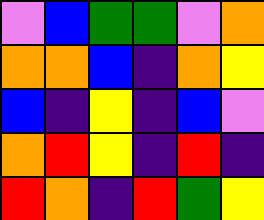[["violet", "blue", "green", "green", "violet", "orange"], ["orange", "orange", "blue", "indigo", "orange", "yellow"], ["blue", "indigo", "yellow", "indigo", "blue", "violet"], ["orange", "red", "yellow", "indigo", "red", "indigo"], ["red", "orange", "indigo", "red", "green", "yellow"]]